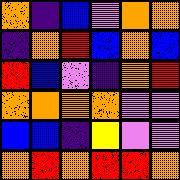[["orange", "indigo", "blue", "violet", "orange", "orange"], ["indigo", "orange", "red", "blue", "orange", "blue"], ["red", "blue", "violet", "indigo", "orange", "red"], ["orange", "orange", "orange", "orange", "violet", "violet"], ["blue", "blue", "indigo", "yellow", "violet", "violet"], ["orange", "red", "orange", "red", "red", "orange"]]